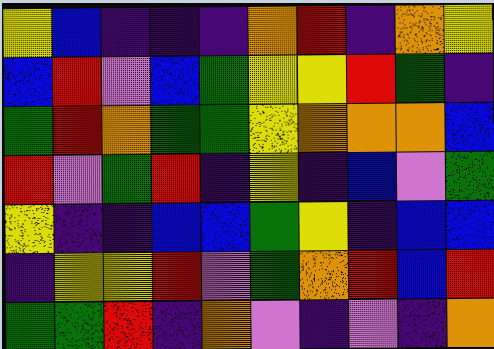[["yellow", "blue", "indigo", "indigo", "indigo", "orange", "red", "indigo", "orange", "yellow"], ["blue", "red", "violet", "blue", "green", "yellow", "yellow", "red", "green", "indigo"], ["green", "red", "orange", "green", "green", "yellow", "orange", "orange", "orange", "blue"], ["red", "violet", "green", "red", "indigo", "yellow", "indigo", "blue", "violet", "green"], ["yellow", "indigo", "indigo", "blue", "blue", "green", "yellow", "indigo", "blue", "blue"], ["indigo", "yellow", "yellow", "red", "violet", "green", "orange", "red", "blue", "red"], ["green", "green", "red", "indigo", "orange", "violet", "indigo", "violet", "indigo", "orange"]]